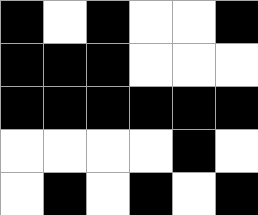[["black", "white", "black", "white", "white", "black"], ["black", "black", "black", "white", "white", "white"], ["black", "black", "black", "black", "black", "black"], ["white", "white", "white", "white", "black", "white"], ["white", "black", "white", "black", "white", "black"]]